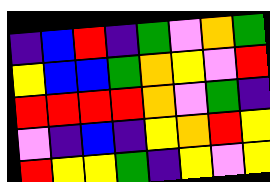[["indigo", "blue", "red", "indigo", "green", "violet", "orange", "green"], ["yellow", "blue", "blue", "green", "orange", "yellow", "violet", "red"], ["red", "red", "red", "red", "orange", "violet", "green", "indigo"], ["violet", "indigo", "blue", "indigo", "yellow", "orange", "red", "yellow"], ["red", "yellow", "yellow", "green", "indigo", "yellow", "violet", "yellow"]]